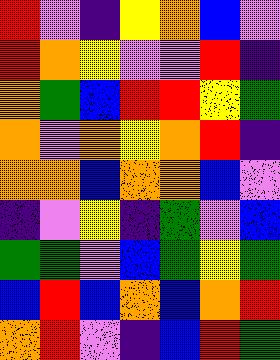[["red", "violet", "indigo", "yellow", "orange", "blue", "violet"], ["red", "orange", "yellow", "violet", "violet", "red", "indigo"], ["orange", "green", "blue", "red", "red", "yellow", "green"], ["orange", "violet", "orange", "yellow", "orange", "red", "indigo"], ["orange", "orange", "blue", "orange", "orange", "blue", "violet"], ["indigo", "violet", "yellow", "indigo", "green", "violet", "blue"], ["green", "green", "violet", "blue", "green", "yellow", "green"], ["blue", "red", "blue", "orange", "blue", "orange", "red"], ["orange", "red", "violet", "indigo", "blue", "red", "green"]]